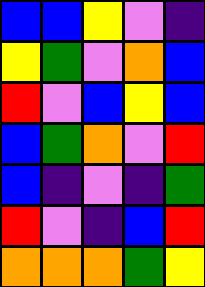[["blue", "blue", "yellow", "violet", "indigo"], ["yellow", "green", "violet", "orange", "blue"], ["red", "violet", "blue", "yellow", "blue"], ["blue", "green", "orange", "violet", "red"], ["blue", "indigo", "violet", "indigo", "green"], ["red", "violet", "indigo", "blue", "red"], ["orange", "orange", "orange", "green", "yellow"]]